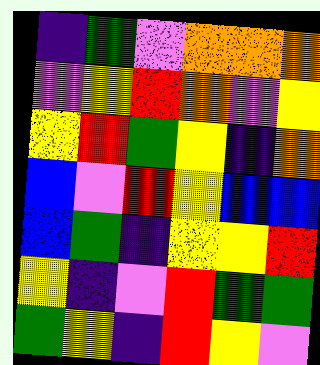[["indigo", "green", "violet", "orange", "orange", "orange"], ["violet", "yellow", "red", "orange", "violet", "yellow"], ["yellow", "red", "green", "yellow", "indigo", "orange"], ["blue", "violet", "red", "yellow", "blue", "blue"], ["blue", "green", "indigo", "yellow", "yellow", "red"], ["yellow", "indigo", "violet", "red", "green", "green"], ["green", "yellow", "indigo", "red", "yellow", "violet"]]